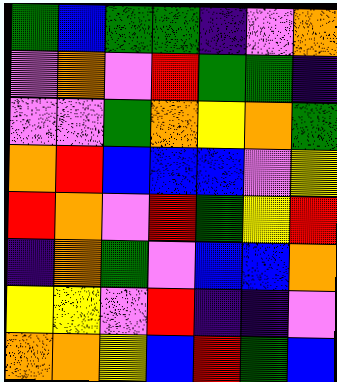[["green", "blue", "green", "green", "indigo", "violet", "orange"], ["violet", "orange", "violet", "red", "green", "green", "indigo"], ["violet", "violet", "green", "orange", "yellow", "orange", "green"], ["orange", "red", "blue", "blue", "blue", "violet", "yellow"], ["red", "orange", "violet", "red", "green", "yellow", "red"], ["indigo", "orange", "green", "violet", "blue", "blue", "orange"], ["yellow", "yellow", "violet", "red", "indigo", "indigo", "violet"], ["orange", "orange", "yellow", "blue", "red", "green", "blue"]]